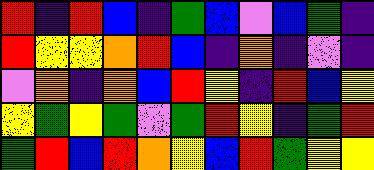[["red", "indigo", "red", "blue", "indigo", "green", "blue", "violet", "blue", "green", "indigo"], ["red", "yellow", "yellow", "orange", "red", "blue", "indigo", "orange", "indigo", "violet", "indigo"], ["violet", "orange", "indigo", "orange", "blue", "red", "yellow", "indigo", "red", "blue", "yellow"], ["yellow", "green", "yellow", "green", "violet", "green", "red", "yellow", "indigo", "green", "red"], ["green", "red", "blue", "red", "orange", "yellow", "blue", "red", "green", "yellow", "yellow"]]